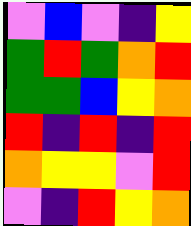[["violet", "blue", "violet", "indigo", "yellow"], ["green", "red", "green", "orange", "red"], ["green", "green", "blue", "yellow", "orange"], ["red", "indigo", "red", "indigo", "red"], ["orange", "yellow", "yellow", "violet", "red"], ["violet", "indigo", "red", "yellow", "orange"]]